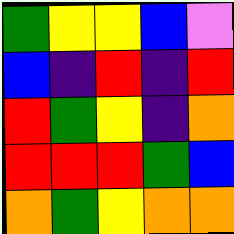[["green", "yellow", "yellow", "blue", "violet"], ["blue", "indigo", "red", "indigo", "red"], ["red", "green", "yellow", "indigo", "orange"], ["red", "red", "red", "green", "blue"], ["orange", "green", "yellow", "orange", "orange"]]